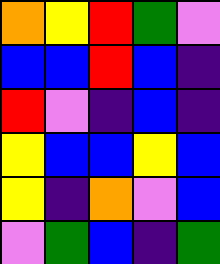[["orange", "yellow", "red", "green", "violet"], ["blue", "blue", "red", "blue", "indigo"], ["red", "violet", "indigo", "blue", "indigo"], ["yellow", "blue", "blue", "yellow", "blue"], ["yellow", "indigo", "orange", "violet", "blue"], ["violet", "green", "blue", "indigo", "green"]]